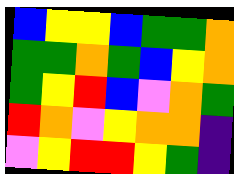[["blue", "yellow", "yellow", "blue", "green", "green", "orange"], ["green", "green", "orange", "green", "blue", "yellow", "orange"], ["green", "yellow", "red", "blue", "violet", "orange", "green"], ["red", "orange", "violet", "yellow", "orange", "orange", "indigo"], ["violet", "yellow", "red", "red", "yellow", "green", "indigo"]]